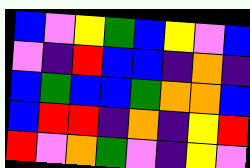[["blue", "violet", "yellow", "green", "blue", "yellow", "violet", "blue"], ["violet", "indigo", "red", "blue", "blue", "indigo", "orange", "indigo"], ["blue", "green", "blue", "blue", "green", "orange", "orange", "blue"], ["blue", "red", "red", "indigo", "orange", "indigo", "yellow", "red"], ["red", "violet", "orange", "green", "violet", "indigo", "yellow", "violet"]]